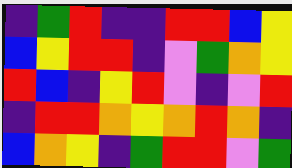[["indigo", "green", "red", "indigo", "indigo", "red", "red", "blue", "yellow"], ["blue", "yellow", "red", "red", "indigo", "violet", "green", "orange", "yellow"], ["red", "blue", "indigo", "yellow", "red", "violet", "indigo", "violet", "red"], ["indigo", "red", "red", "orange", "yellow", "orange", "red", "orange", "indigo"], ["blue", "orange", "yellow", "indigo", "green", "red", "red", "violet", "green"]]